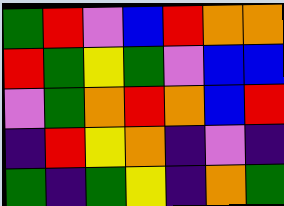[["green", "red", "violet", "blue", "red", "orange", "orange"], ["red", "green", "yellow", "green", "violet", "blue", "blue"], ["violet", "green", "orange", "red", "orange", "blue", "red"], ["indigo", "red", "yellow", "orange", "indigo", "violet", "indigo"], ["green", "indigo", "green", "yellow", "indigo", "orange", "green"]]